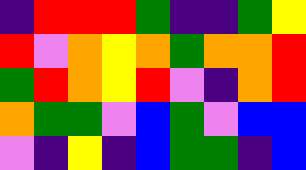[["indigo", "red", "red", "red", "green", "indigo", "indigo", "green", "yellow"], ["red", "violet", "orange", "yellow", "orange", "green", "orange", "orange", "red"], ["green", "red", "orange", "yellow", "red", "violet", "indigo", "orange", "red"], ["orange", "green", "green", "violet", "blue", "green", "violet", "blue", "blue"], ["violet", "indigo", "yellow", "indigo", "blue", "green", "green", "indigo", "blue"]]